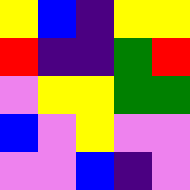[["yellow", "blue", "indigo", "yellow", "yellow"], ["red", "indigo", "indigo", "green", "red"], ["violet", "yellow", "yellow", "green", "green"], ["blue", "violet", "yellow", "violet", "violet"], ["violet", "violet", "blue", "indigo", "violet"]]